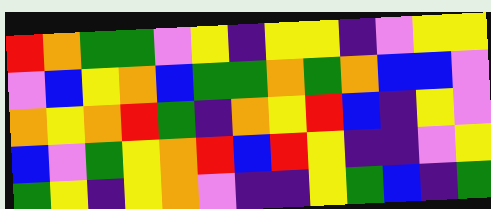[["red", "orange", "green", "green", "violet", "yellow", "indigo", "yellow", "yellow", "indigo", "violet", "yellow", "yellow"], ["violet", "blue", "yellow", "orange", "blue", "green", "green", "orange", "green", "orange", "blue", "blue", "violet"], ["orange", "yellow", "orange", "red", "green", "indigo", "orange", "yellow", "red", "blue", "indigo", "yellow", "violet"], ["blue", "violet", "green", "yellow", "orange", "red", "blue", "red", "yellow", "indigo", "indigo", "violet", "yellow"], ["green", "yellow", "indigo", "yellow", "orange", "violet", "indigo", "indigo", "yellow", "green", "blue", "indigo", "green"]]